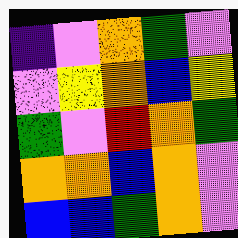[["indigo", "violet", "orange", "green", "violet"], ["violet", "yellow", "orange", "blue", "yellow"], ["green", "violet", "red", "orange", "green"], ["orange", "orange", "blue", "orange", "violet"], ["blue", "blue", "green", "orange", "violet"]]